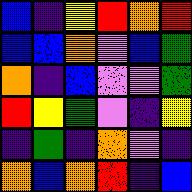[["blue", "indigo", "yellow", "red", "orange", "red"], ["blue", "blue", "orange", "violet", "blue", "green"], ["orange", "indigo", "blue", "violet", "violet", "green"], ["red", "yellow", "green", "violet", "indigo", "yellow"], ["indigo", "green", "indigo", "orange", "violet", "indigo"], ["orange", "blue", "orange", "red", "indigo", "blue"]]